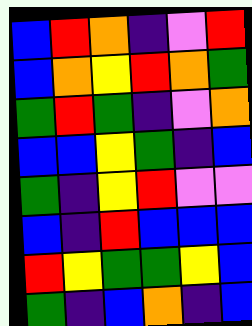[["blue", "red", "orange", "indigo", "violet", "red"], ["blue", "orange", "yellow", "red", "orange", "green"], ["green", "red", "green", "indigo", "violet", "orange"], ["blue", "blue", "yellow", "green", "indigo", "blue"], ["green", "indigo", "yellow", "red", "violet", "violet"], ["blue", "indigo", "red", "blue", "blue", "blue"], ["red", "yellow", "green", "green", "yellow", "blue"], ["green", "indigo", "blue", "orange", "indigo", "blue"]]